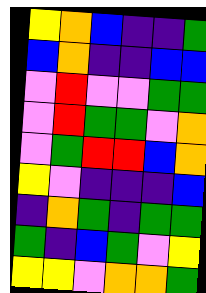[["yellow", "orange", "blue", "indigo", "indigo", "green"], ["blue", "orange", "indigo", "indigo", "blue", "blue"], ["violet", "red", "violet", "violet", "green", "green"], ["violet", "red", "green", "green", "violet", "orange"], ["violet", "green", "red", "red", "blue", "orange"], ["yellow", "violet", "indigo", "indigo", "indigo", "blue"], ["indigo", "orange", "green", "indigo", "green", "green"], ["green", "indigo", "blue", "green", "violet", "yellow"], ["yellow", "yellow", "violet", "orange", "orange", "green"]]